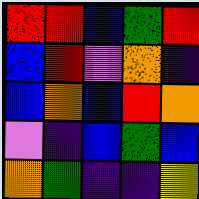[["red", "red", "blue", "green", "red"], ["blue", "red", "violet", "orange", "indigo"], ["blue", "orange", "blue", "red", "orange"], ["violet", "indigo", "blue", "green", "blue"], ["orange", "green", "indigo", "indigo", "yellow"]]